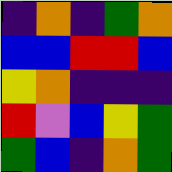[["indigo", "orange", "indigo", "green", "orange"], ["blue", "blue", "red", "red", "blue"], ["yellow", "orange", "indigo", "indigo", "indigo"], ["red", "violet", "blue", "yellow", "green"], ["green", "blue", "indigo", "orange", "green"]]